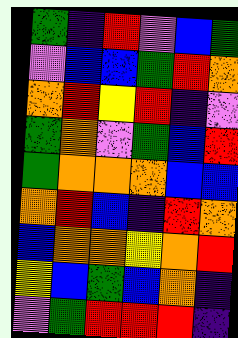[["green", "indigo", "red", "violet", "blue", "green"], ["violet", "blue", "blue", "green", "red", "orange"], ["orange", "red", "yellow", "red", "indigo", "violet"], ["green", "orange", "violet", "green", "blue", "red"], ["green", "orange", "orange", "orange", "blue", "blue"], ["orange", "red", "blue", "indigo", "red", "orange"], ["blue", "orange", "orange", "yellow", "orange", "red"], ["yellow", "blue", "green", "blue", "orange", "indigo"], ["violet", "green", "red", "red", "red", "indigo"]]